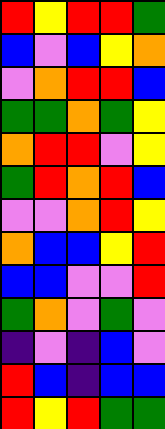[["red", "yellow", "red", "red", "green"], ["blue", "violet", "blue", "yellow", "orange"], ["violet", "orange", "red", "red", "blue"], ["green", "green", "orange", "green", "yellow"], ["orange", "red", "red", "violet", "yellow"], ["green", "red", "orange", "red", "blue"], ["violet", "violet", "orange", "red", "yellow"], ["orange", "blue", "blue", "yellow", "red"], ["blue", "blue", "violet", "violet", "red"], ["green", "orange", "violet", "green", "violet"], ["indigo", "violet", "indigo", "blue", "violet"], ["red", "blue", "indigo", "blue", "blue"], ["red", "yellow", "red", "green", "green"]]